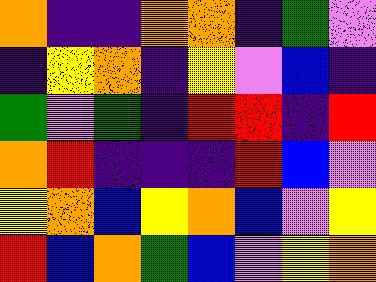[["orange", "indigo", "indigo", "orange", "orange", "indigo", "green", "violet"], ["indigo", "yellow", "orange", "indigo", "yellow", "violet", "blue", "indigo"], ["green", "violet", "green", "indigo", "red", "red", "indigo", "red"], ["orange", "red", "indigo", "indigo", "indigo", "red", "blue", "violet"], ["yellow", "orange", "blue", "yellow", "orange", "blue", "violet", "yellow"], ["red", "blue", "orange", "green", "blue", "violet", "yellow", "orange"]]